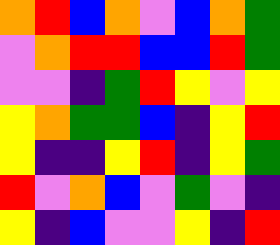[["orange", "red", "blue", "orange", "violet", "blue", "orange", "green"], ["violet", "orange", "red", "red", "blue", "blue", "red", "green"], ["violet", "violet", "indigo", "green", "red", "yellow", "violet", "yellow"], ["yellow", "orange", "green", "green", "blue", "indigo", "yellow", "red"], ["yellow", "indigo", "indigo", "yellow", "red", "indigo", "yellow", "green"], ["red", "violet", "orange", "blue", "violet", "green", "violet", "indigo"], ["yellow", "indigo", "blue", "violet", "violet", "yellow", "indigo", "red"]]